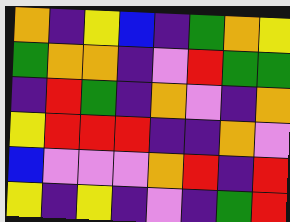[["orange", "indigo", "yellow", "blue", "indigo", "green", "orange", "yellow"], ["green", "orange", "orange", "indigo", "violet", "red", "green", "green"], ["indigo", "red", "green", "indigo", "orange", "violet", "indigo", "orange"], ["yellow", "red", "red", "red", "indigo", "indigo", "orange", "violet"], ["blue", "violet", "violet", "violet", "orange", "red", "indigo", "red"], ["yellow", "indigo", "yellow", "indigo", "violet", "indigo", "green", "red"]]